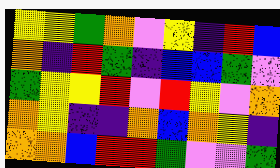[["yellow", "yellow", "green", "orange", "violet", "yellow", "indigo", "red", "blue"], ["orange", "indigo", "red", "green", "indigo", "blue", "blue", "green", "violet"], ["green", "yellow", "yellow", "red", "violet", "red", "yellow", "violet", "orange"], ["orange", "yellow", "indigo", "indigo", "orange", "blue", "orange", "yellow", "indigo"], ["orange", "orange", "blue", "red", "red", "green", "violet", "violet", "green"]]